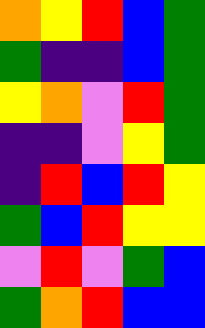[["orange", "yellow", "red", "blue", "green"], ["green", "indigo", "indigo", "blue", "green"], ["yellow", "orange", "violet", "red", "green"], ["indigo", "indigo", "violet", "yellow", "green"], ["indigo", "red", "blue", "red", "yellow"], ["green", "blue", "red", "yellow", "yellow"], ["violet", "red", "violet", "green", "blue"], ["green", "orange", "red", "blue", "blue"]]